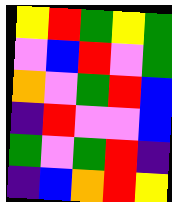[["yellow", "red", "green", "yellow", "green"], ["violet", "blue", "red", "violet", "green"], ["orange", "violet", "green", "red", "blue"], ["indigo", "red", "violet", "violet", "blue"], ["green", "violet", "green", "red", "indigo"], ["indigo", "blue", "orange", "red", "yellow"]]